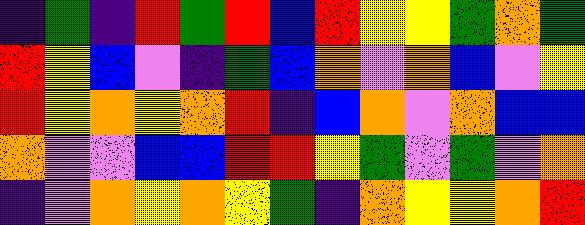[["indigo", "green", "indigo", "red", "green", "red", "blue", "red", "yellow", "yellow", "green", "orange", "green"], ["red", "yellow", "blue", "violet", "indigo", "green", "blue", "orange", "violet", "orange", "blue", "violet", "yellow"], ["red", "yellow", "orange", "yellow", "orange", "red", "indigo", "blue", "orange", "violet", "orange", "blue", "blue"], ["orange", "violet", "violet", "blue", "blue", "red", "red", "yellow", "green", "violet", "green", "violet", "orange"], ["indigo", "violet", "orange", "yellow", "orange", "yellow", "green", "indigo", "orange", "yellow", "yellow", "orange", "red"]]